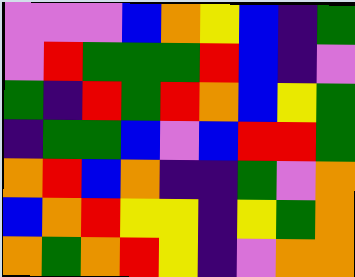[["violet", "violet", "violet", "blue", "orange", "yellow", "blue", "indigo", "green"], ["violet", "red", "green", "green", "green", "red", "blue", "indigo", "violet"], ["green", "indigo", "red", "green", "red", "orange", "blue", "yellow", "green"], ["indigo", "green", "green", "blue", "violet", "blue", "red", "red", "green"], ["orange", "red", "blue", "orange", "indigo", "indigo", "green", "violet", "orange"], ["blue", "orange", "red", "yellow", "yellow", "indigo", "yellow", "green", "orange"], ["orange", "green", "orange", "red", "yellow", "indigo", "violet", "orange", "orange"]]